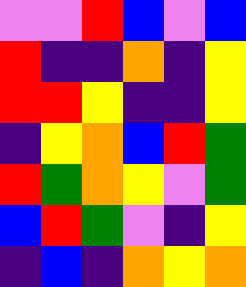[["violet", "violet", "red", "blue", "violet", "blue"], ["red", "indigo", "indigo", "orange", "indigo", "yellow"], ["red", "red", "yellow", "indigo", "indigo", "yellow"], ["indigo", "yellow", "orange", "blue", "red", "green"], ["red", "green", "orange", "yellow", "violet", "green"], ["blue", "red", "green", "violet", "indigo", "yellow"], ["indigo", "blue", "indigo", "orange", "yellow", "orange"]]